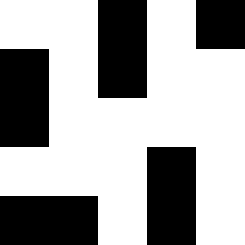[["white", "white", "black", "white", "black"], ["black", "white", "black", "white", "white"], ["black", "white", "white", "white", "white"], ["white", "white", "white", "black", "white"], ["black", "black", "white", "black", "white"]]